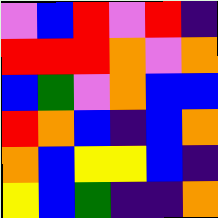[["violet", "blue", "red", "violet", "red", "indigo"], ["red", "red", "red", "orange", "violet", "orange"], ["blue", "green", "violet", "orange", "blue", "blue"], ["red", "orange", "blue", "indigo", "blue", "orange"], ["orange", "blue", "yellow", "yellow", "blue", "indigo"], ["yellow", "blue", "green", "indigo", "indigo", "orange"]]